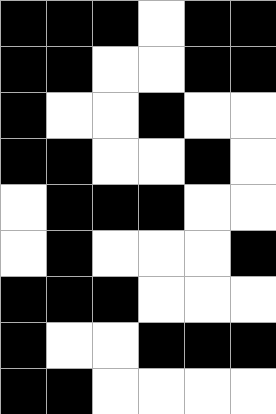[["black", "black", "black", "white", "black", "black"], ["black", "black", "white", "white", "black", "black"], ["black", "white", "white", "black", "white", "white"], ["black", "black", "white", "white", "black", "white"], ["white", "black", "black", "black", "white", "white"], ["white", "black", "white", "white", "white", "black"], ["black", "black", "black", "white", "white", "white"], ["black", "white", "white", "black", "black", "black"], ["black", "black", "white", "white", "white", "white"]]